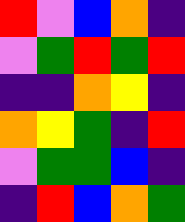[["red", "violet", "blue", "orange", "indigo"], ["violet", "green", "red", "green", "red"], ["indigo", "indigo", "orange", "yellow", "indigo"], ["orange", "yellow", "green", "indigo", "red"], ["violet", "green", "green", "blue", "indigo"], ["indigo", "red", "blue", "orange", "green"]]